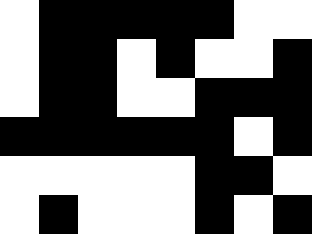[["white", "black", "black", "black", "black", "black", "white", "white"], ["white", "black", "black", "white", "black", "white", "white", "black"], ["white", "black", "black", "white", "white", "black", "black", "black"], ["black", "black", "black", "black", "black", "black", "white", "black"], ["white", "white", "white", "white", "white", "black", "black", "white"], ["white", "black", "white", "white", "white", "black", "white", "black"]]